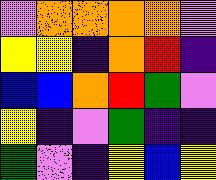[["violet", "orange", "orange", "orange", "orange", "violet"], ["yellow", "yellow", "indigo", "orange", "red", "indigo"], ["blue", "blue", "orange", "red", "green", "violet"], ["yellow", "indigo", "violet", "green", "indigo", "indigo"], ["green", "violet", "indigo", "yellow", "blue", "yellow"]]